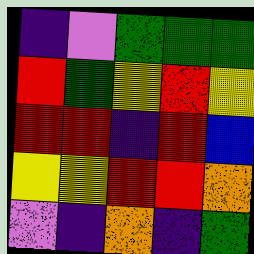[["indigo", "violet", "green", "green", "green"], ["red", "green", "yellow", "red", "yellow"], ["red", "red", "indigo", "red", "blue"], ["yellow", "yellow", "red", "red", "orange"], ["violet", "indigo", "orange", "indigo", "green"]]